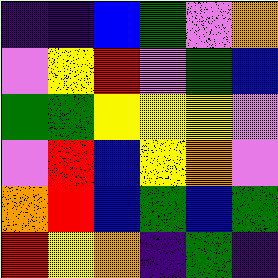[["indigo", "indigo", "blue", "green", "violet", "orange"], ["violet", "yellow", "red", "violet", "green", "blue"], ["green", "green", "yellow", "yellow", "yellow", "violet"], ["violet", "red", "blue", "yellow", "orange", "violet"], ["orange", "red", "blue", "green", "blue", "green"], ["red", "yellow", "orange", "indigo", "green", "indigo"]]